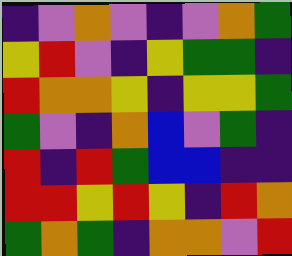[["indigo", "violet", "orange", "violet", "indigo", "violet", "orange", "green"], ["yellow", "red", "violet", "indigo", "yellow", "green", "green", "indigo"], ["red", "orange", "orange", "yellow", "indigo", "yellow", "yellow", "green"], ["green", "violet", "indigo", "orange", "blue", "violet", "green", "indigo"], ["red", "indigo", "red", "green", "blue", "blue", "indigo", "indigo"], ["red", "red", "yellow", "red", "yellow", "indigo", "red", "orange"], ["green", "orange", "green", "indigo", "orange", "orange", "violet", "red"]]